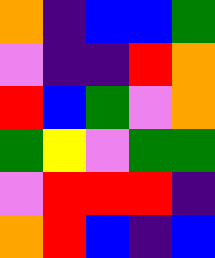[["orange", "indigo", "blue", "blue", "green"], ["violet", "indigo", "indigo", "red", "orange"], ["red", "blue", "green", "violet", "orange"], ["green", "yellow", "violet", "green", "green"], ["violet", "red", "red", "red", "indigo"], ["orange", "red", "blue", "indigo", "blue"]]